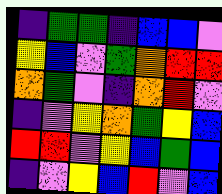[["indigo", "green", "green", "indigo", "blue", "blue", "violet"], ["yellow", "blue", "violet", "green", "orange", "red", "red"], ["orange", "green", "violet", "indigo", "orange", "red", "violet"], ["indigo", "violet", "yellow", "orange", "green", "yellow", "blue"], ["red", "red", "violet", "yellow", "blue", "green", "blue"], ["indigo", "violet", "yellow", "blue", "red", "violet", "blue"]]